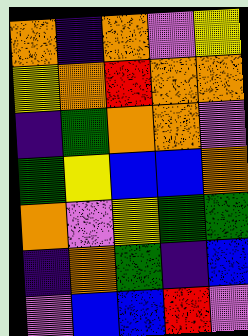[["orange", "indigo", "orange", "violet", "yellow"], ["yellow", "orange", "red", "orange", "orange"], ["indigo", "green", "orange", "orange", "violet"], ["green", "yellow", "blue", "blue", "orange"], ["orange", "violet", "yellow", "green", "green"], ["indigo", "orange", "green", "indigo", "blue"], ["violet", "blue", "blue", "red", "violet"]]